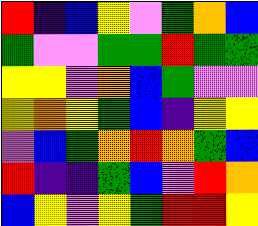[["red", "indigo", "blue", "yellow", "violet", "green", "orange", "blue"], ["green", "violet", "violet", "green", "green", "red", "green", "green"], ["yellow", "yellow", "violet", "orange", "blue", "green", "violet", "violet"], ["yellow", "orange", "yellow", "green", "blue", "indigo", "yellow", "yellow"], ["violet", "blue", "green", "orange", "red", "orange", "green", "blue"], ["red", "indigo", "indigo", "green", "blue", "violet", "red", "orange"], ["blue", "yellow", "violet", "yellow", "green", "red", "red", "yellow"]]